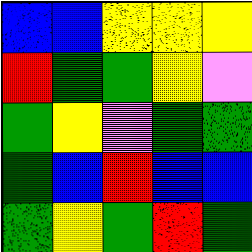[["blue", "blue", "yellow", "yellow", "yellow"], ["red", "green", "green", "yellow", "violet"], ["green", "yellow", "violet", "green", "green"], ["green", "blue", "red", "blue", "blue"], ["green", "yellow", "green", "red", "green"]]